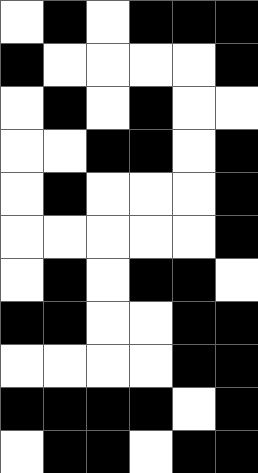[["white", "black", "white", "black", "black", "black"], ["black", "white", "white", "white", "white", "black"], ["white", "black", "white", "black", "white", "white"], ["white", "white", "black", "black", "white", "black"], ["white", "black", "white", "white", "white", "black"], ["white", "white", "white", "white", "white", "black"], ["white", "black", "white", "black", "black", "white"], ["black", "black", "white", "white", "black", "black"], ["white", "white", "white", "white", "black", "black"], ["black", "black", "black", "black", "white", "black"], ["white", "black", "black", "white", "black", "black"]]